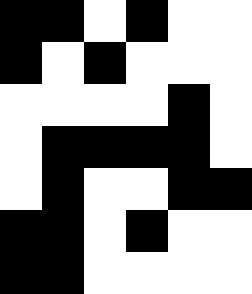[["black", "black", "white", "black", "white", "white"], ["black", "white", "black", "white", "white", "white"], ["white", "white", "white", "white", "black", "white"], ["white", "black", "black", "black", "black", "white"], ["white", "black", "white", "white", "black", "black"], ["black", "black", "white", "black", "white", "white"], ["black", "black", "white", "white", "white", "white"]]